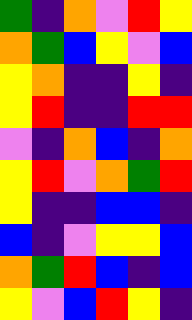[["green", "indigo", "orange", "violet", "red", "yellow"], ["orange", "green", "blue", "yellow", "violet", "blue"], ["yellow", "orange", "indigo", "indigo", "yellow", "indigo"], ["yellow", "red", "indigo", "indigo", "red", "red"], ["violet", "indigo", "orange", "blue", "indigo", "orange"], ["yellow", "red", "violet", "orange", "green", "red"], ["yellow", "indigo", "indigo", "blue", "blue", "indigo"], ["blue", "indigo", "violet", "yellow", "yellow", "blue"], ["orange", "green", "red", "blue", "indigo", "blue"], ["yellow", "violet", "blue", "red", "yellow", "indigo"]]